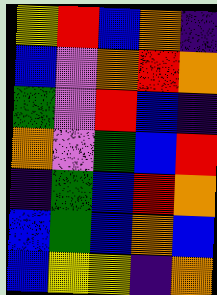[["yellow", "red", "blue", "orange", "indigo"], ["blue", "violet", "orange", "red", "orange"], ["green", "violet", "red", "blue", "indigo"], ["orange", "violet", "green", "blue", "red"], ["indigo", "green", "blue", "red", "orange"], ["blue", "green", "blue", "orange", "blue"], ["blue", "yellow", "yellow", "indigo", "orange"]]